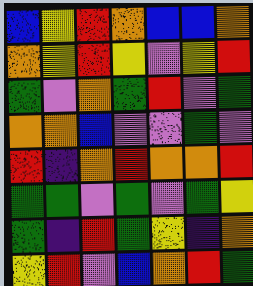[["blue", "yellow", "red", "orange", "blue", "blue", "orange"], ["orange", "yellow", "red", "yellow", "violet", "yellow", "red"], ["green", "violet", "orange", "green", "red", "violet", "green"], ["orange", "orange", "blue", "violet", "violet", "green", "violet"], ["red", "indigo", "orange", "red", "orange", "orange", "red"], ["green", "green", "violet", "green", "violet", "green", "yellow"], ["green", "indigo", "red", "green", "yellow", "indigo", "orange"], ["yellow", "red", "violet", "blue", "orange", "red", "green"]]